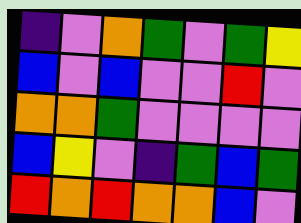[["indigo", "violet", "orange", "green", "violet", "green", "yellow"], ["blue", "violet", "blue", "violet", "violet", "red", "violet"], ["orange", "orange", "green", "violet", "violet", "violet", "violet"], ["blue", "yellow", "violet", "indigo", "green", "blue", "green"], ["red", "orange", "red", "orange", "orange", "blue", "violet"]]